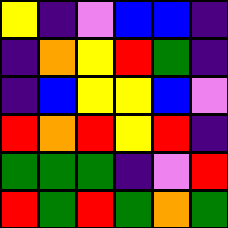[["yellow", "indigo", "violet", "blue", "blue", "indigo"], ["indigo", "orange", "yellow", "red", "green", "indigo"], ["indigo", "blue", "yellow", "yellow", "blue", "violet"], ["red", "orange", "red", "yellow", "red", "indigo"], ["green", "green", "green", "indigo", "violet", "red"], ["red", "green", "red", "green", "orange", "green"]]